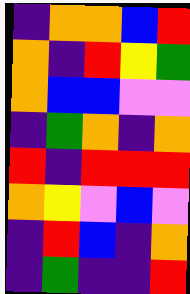[["indigo", "orange", "orange", "blue", "red"], ["orange", "indigo", "red", "yellow", "green"], ["orange", "blue", "blue", "violet", "violet"], ["indigo", "green", "orange", "indigo", "orange"], ["red", "indigo", "red", "red", "red"], ["orange", "yellow", "violet", "blue", "violet"], ["indigo", "red", "blue", "indigo", "orange"], ["indigo", "green", "indigo", "indigo", "red"]]